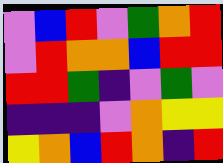[["violet", "blue", "red", "violet", "green", "orange", "red"], ["violet", "red", "orange", "orange", "blue", "red", "red"], ["red", "red", "green", "indigo", "violet", "green", "violet"], ["indigo", "indigo", "indigo", "violet", "orange", "yellow", "yellow"], ["yellow", "orange", "blue", "red", "orange", "indigo", "red"]]